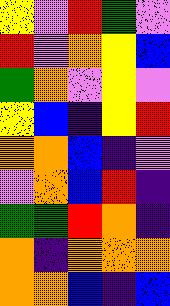[["yellow", "violet", "red", "green", "violet"], ["red", "violet", "orange", "yellow", "blue"], ["green", "orange", "violet", "yellow", "violet"], ["yellow", "blue", "indigo", "yellow", "red"], ["orange", "orange", "blue", "indigo", "violet"], ["violet", "orange", "blue", "red", "indigo"], ["green", "green", "red", "orange", "indigo"], ["orange", "indigo", "orange", "orange", "orange"], ["orange", "orange", "blue", "indigo", "blue"]]